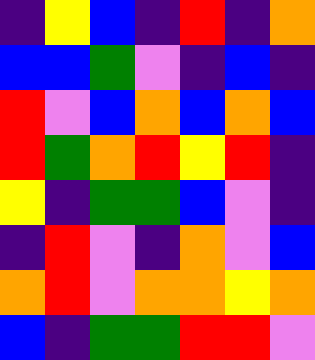[["indigo", "yellow", "blue", "indigo", "red", "indigo", "orange"], ["blue", "blue", "green", "violet", "indigo", "blue", "indigo"], ["red", "violet", "blue", "orange", "blue", "orange", "blue"], ["red", "green", "orange", "red", "yellow", "red", "indigo"], ["yellow", "indigo", "green", "green", "blue", "violet", "indigo"], ["indigo", "red", "violet", "indigo", "orange", "violet", "blue"], ["orange", "red", "violet", "orange", "orange", "yellow", "orange"], ["blue", "indigo", "green", "green", "red", "red", "violet"]]